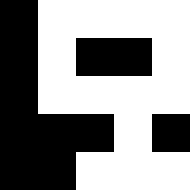[["black", "white", "white", "white", "white"], ["black", "white", "black", "black", "white"], ["black", "white", "white", "white", "white"], ["black", "black", "black", "white", "black"], ["black", "black", "white", "white", "white"]]